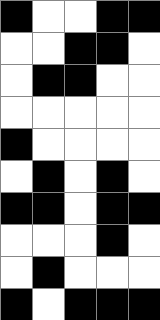[["black", "white", "white", "black", "black"], ["white", "white", "black", "black", "white"], ["white", "black", "black", "white", "white"], ["white", "white", "white", "white", "white"], ["black", "white", "white", "white", "white"], ["white", "black", "white", "black", "white"], ["black", "black", "white", "black", "black"], ["white", "white", "white", "black", "white"], ["white", "black", "white", "white", "white"], ["black", "white", "black", "black", "black"]]